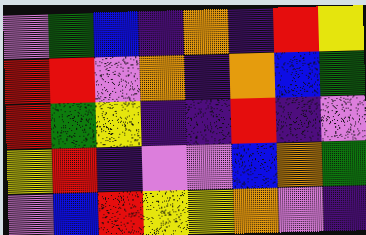[["violet", "green", "blue", "indigo", "orange", "indigo", "red", "yellow"], ["red", "red", "violet", "orange", "indigo", "orange", "blue", "green"], ["red", "green", "yellow", "indigo", "indigo", "red", "indigo", "violet"], ["yellow", "red", "indigo", "violet", "violet", "blue", "orange", "green"], ["violet", "blue", "red", "yellow", "yellow", "orange", "violet", "indigo"]]